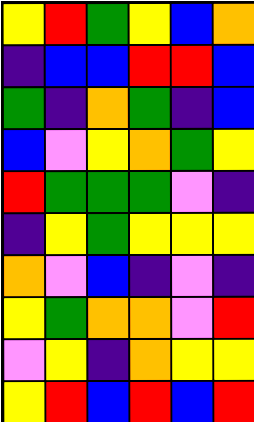[["yellow", "red", "green", "yellow", "blue", "orange"], ["indigo", "blue", "blue", "red", "red", "blue"], ["green", "indigo", "orange", "green", "indigo", "blue"], ["blue", "violet", "yellow", "orange", "green", "yellow"], ["red", "green", "green", "green", "violet", "indigo"], ["indigo", "yellow", "green", "yellow", "yellow", "yellow"], ["orange", "violet", "blue", "indigo", "violet", "indigo"], ["yellow", "green", "orange", "orange", "violet", "red"], ["violet", "yellow", "indigo", "orange", "yellow", "yellow"], ["yellow", "red", "blue", "red", "blue", "red"]]